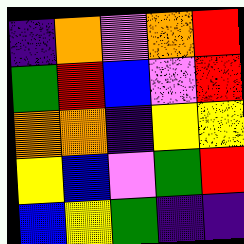[["indigo", "orange", "violet", "orange", "red"], ["green", "red", "blue", "violet", "red"], ["orange", "orange", "indigo", "yellow", "yellow"], ["yellow", "blue", "violet", "green", "red"], ["blue", "yellow", "green", "indigo", "indigo"]]